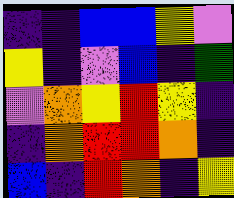[["indigo", "indigo", "blue", "blue", "yellow", "violet"], ["yellow", "indigo", "violet", "blue", "indigo", "green"], ["violet", "orange", "yellow", "red", "yellow", "indigo"], ["indigo", "orange", "red", "red", "orange", "indigo"], ["blue", "indigo", "red", "orange", "indigo", "yellow"]]